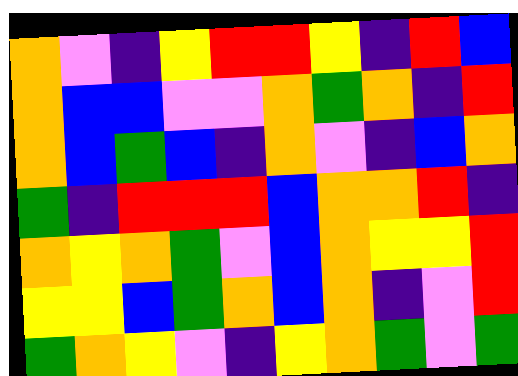[["orange", "violet", "indigo", "yellow", "red", "red", "yellow", "indigo", "red", "blue"], ["orange", "blue", "blue", "violet", "violet", "orange", "green", "orange", "indigo", "red"], ["orange", "blue", "green", "blue", "indigo", "orange", "violet", "indigo", "blue", "orange"], ["green", "indigo", "red", "red", "red", "blue", "orange", "orange", "red", "indigo"], ["orange", "yellow", "orange", "green", "violet", "blue", "orange", "yellow", "yellow", "red"], ["yellow", "yellow", "blue", "green", "orange", "blue", "orange", "indigo", "violet", "red"], ["green", "orange", "yellow", "violet", "indigo", "yellow", "orange", "green", "violet", "green"]]